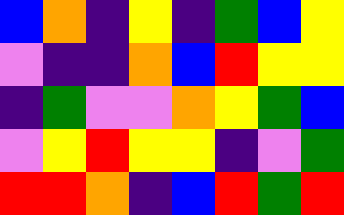[["blue", "orange", "indigo", "yellow", "indigo", "green", "blue", "yellow"], ["violet", "indigo", "indigo", "orange", "blue", "red", "yellow", "yellow"], ["indigo", "green", "violet", "violet", "orange", "yellow", "green", "blue"], ["violet", "yellow", "red", "yellow", "yellow", "indigo", "violet", "green"], ["red", "red", "orange", "indigo", "blue", "red", "green", "red"]]